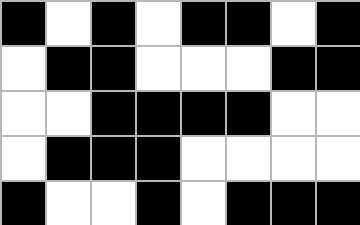[["black", "white", "black", "white", "black", "black", "white", "black"], ["white", "black", "black", "white", "white", "white", "black", "black"], ["white", "white", "black", "black", "black", "black", "white", "white"], ["white", "black", "black", "black", "white", "white", "white", "white"], ["black", "white", "white", "black", "white", "black", "black", "black"]]